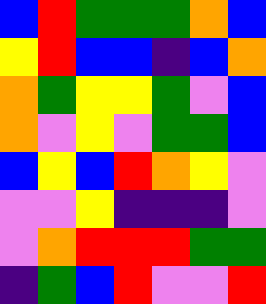[["blue", "red", "green", "green", "green", "orange", "blue"], ["yellow", "red", "blue", "blue", "indigo", "blue", "orange"], ["orange", "green", "yellow", "yellow", "green", "violet", "blue"], ["orange", "violet", "yellow", "violet", "green", "green", "blue"], ["blue", "yellow", "blue", "red", "orange", "yellow", "violet"], ["violet", "violet", "yellow", "indigo", "indigo", "indigo", "violet"], ["violet", "orange", "red", "red", "red", "green", "green"], ["indigo", "green", "blue", "red", "violet", "violet", "red"]]